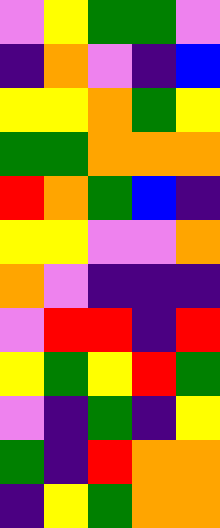[["violet", "yellow", "green", "green", "violet"], ["indigo", "orange", "violet", "indigo", "blue"], ["yellow", "yellow", "orange", "green", "yellow"], ["green", "green", "orange", "orange", "orange"], ["red", "orange", "green", "blue", "indigo"], ["yellow", "yellow", "violet", "violet", "orange"], ["orange", "violet", "indigo", "indigo", "indigo"], ["violet", "red", "red", "indigo", "red"], ["yellow", "green", "yellow", "red", "green"], ["violet", "indigo", "green", "indigo", "yellow"], ["green", "indigo", "red", "orange", "orange"], ["indigo", "yellow", "green", "orange", "orange"]]